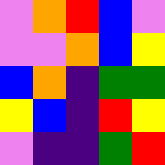[["violet", "orange", "red", "blue", "violet"], ["violet", "violet", "orange", "blue", "yellow"], ["blue", "orange", "indigo", "green", "green"], ["yellow", "blue", "indigo", "red", "yellow"], ["violet", "indigo", "indigo", "green", "red"]]